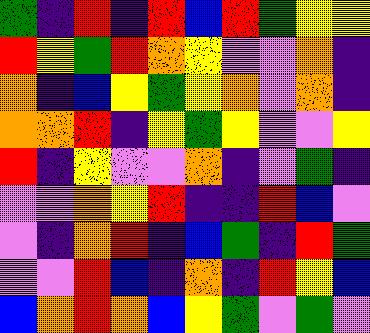[["green", "indigo", "red", "indigo", "red", "blue", "red", "green", "yellow", "yellow"], ["red", "yellow", "green", "red", "orange", "yellow", "violet", "violet", "orange", "indigo"], ["orange", "indigo", "blue", "yellow", "green", "yellow", "orange", "violet", "orange", "indigo"], ["orange", "orange", "red", "indigo", "yellow", "green", "yellow", "violet", "violet", "yellow"], ["red", "indigo", "yellow", "violet", "violet", "orange", "indigo", "violet", "green", "indigo"], ["violet", "violet", "orange", "yellow", "red", "indigo", "indigo", "red", "blue", "violet"], ["violet", "indigo", "orange", "red", "indigo", "blue", "green", "indigo", "red", "green"], ["violet", "violet", "red", "blue", "indigo", "orange", "indigo", "red", "yellow", "blue"], ["blue", "orange", "red", "orange", "blue", "yellow", "green", "violet", "green", "violet"]]